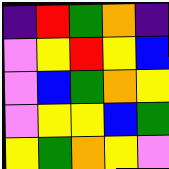[["indigo", "red", "green", "orange", "indigo"], ["violet", "yellow", "red", "yellow", "blue"], ["violet", "blue", "green", "orange", "yellow"], ["violet", "yellow", "yellow", "blue", "green"], ["yellow", "green", "orange", "yellow", "violet"]]